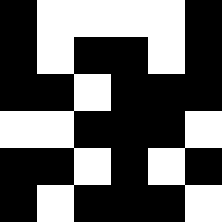[["black", "white", "white", "white", "white", "black"], ["black", "white", "black", "black", "white", "black"], ["black", "black", "white", "black", "black", "black"], ["white", "white", "black", "black", "black", "white"], ["black", "black", "white", "black", "white", "black"], ["black", "white", "black", "black", "black", "white"]]